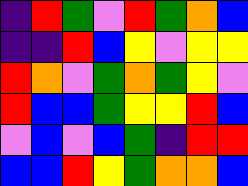[["indigo", "red", "green", "violet", "red", "green", "orange", "blue"], ["indigo", "indigo", "red", "blue", "yellow", "violet", "yellow", "yellow"], ["red", "orange", "violet", "green", "orange", "green", "yellow", "violet"], ["red", "blue", "blue", "green", "yellow", "yellow", "red", "blue"], ["violet", "blue", "violet", "blue", "green", "indigo", "red", "red"], ["blue", "blue", "red", "yellow", "green", "orange", "orange", "blue"]]